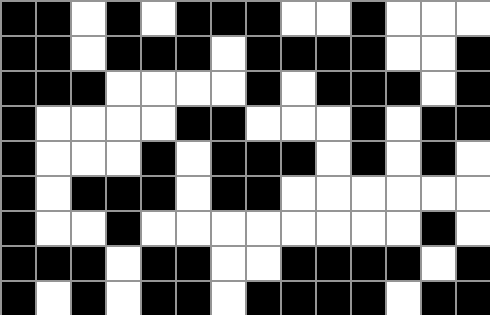[["black", "black", "white", "black", "white", "black", "black", "black", "white", "white", "black", "white", "white", "white"], ["black", "black", "white", "black", "black", "black", "white", "black", "black", "black", "black", "white", "white", "black"], ["black", "black", "black", "white", "white", "white", "white", "black", "white", "black", "black", "black", "white", "black"], ["black", "white", "white", "white", "white", "black", "black", "white", "white", "white", "black", "white", "black", "black"], ["black", "white", "white", "white", "black", "white", "black", "black", "black", "white", "black", "white", "black", "white"], ["black", "white", "black", "black", "black", "white", "black", "black", "white", "white", "white", "white", "white", "white"], ["black", "white", "white", "black", "white", "white", "white", "white", "white", "white", "white", "white", "black", "white"], ["black", "black", "black", "white", "black", "black", "white", "white", "black", "black", "black", "black", "white", "black"], ["black", "white", "black", "white", "black", "black", "white", "black", "black", "black", "black", "white", "black", "black"]]